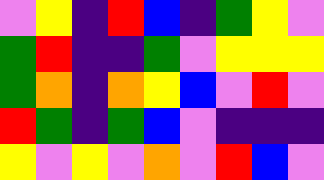[["violet", "yellow", "indigo", "red", "blue", "indigo", "green", "yellow", "violet"], ["green", "red", "indigo", "indigo", "green", "violet", "yellow", "yellow", "yellow"], ["green", "orange", "indigo", "orange", "yellow", "blue", "violet", "red", "violet"], ["red", "green", "indigo", "green", "blue", "violet", "indigo", "indigo", "indigo"], ["yellow", "violet", "yellow", "violet", "orange", "violet", "red", "blue", "violet"]]